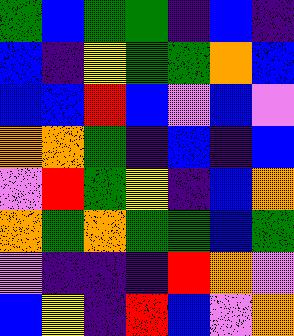[["green", "blue", "green", "green", "indigo", "blue", "indigo"], ["blue", "indigo", "yellow", "green", "green", "orange", "blue"], ["blue", "blue", "red", "blue", "violet", "blue", "violet"], ["orange", "orange", "green", "indigo", "blue", "indigo", "blue"], ["violet", "red", "green", "yellow", "indigo", "blue", "orange"], ["orange", "green", "orange", "green", "green", "blue", "green"], ["violet", "indigo", "indigo", "indigo", "red", "orange", "violet"], ["blue", "yellow", "indigo", "red", "blue", "violet", "orange"]]